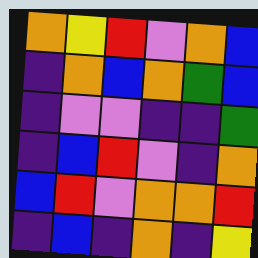[["orange", "yellow", "red", "violet", "orange", "blue"], ["indigo", "orange", "blue", "orange", "green", "blue"], ["indigo", "violet", "violet", "indigo", "indigo", "green"], ["indigo", "blue", "red", "violet", "indigo", "orange"], ["blue", "red", "violet", "orange", "orange", "red"], ["indigo", "blue", "indigo", "orange", "indigo", "yellow"]]